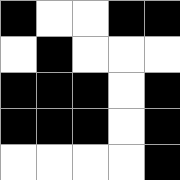[["black", "white", "white", "black", "black"], ["white", "black", "white", "white", "white"], ["black", "black", "black", "white", "black"], ["black", "black", "black", "white", "black"], ["white", "white", "white", "white", "black"]]